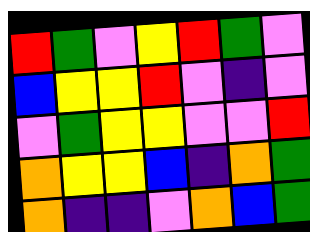[["red", "green", "violet", "yellow", "red", "green", "violet"], ["blue", "yellow", "yellow", "red", "violet", "indigo", "violet"], ["violet", "green", "yellow", "yellow", "violet", "violet", "red"], ["orange", "yellow", "yellow", "blue", "indigo", "orange", "green"], ["orange", "indigo", "indigo", "violet", "orange", "blue", "green"]]